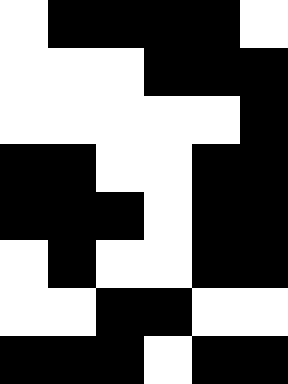[["white", "black", "black", "black", "black", "white"], ["white", "white", "white", "black", "black", "black"], ["white", "white", "white", "white", "white", "black"], ["black", "black", "white", "white", "black", "black"], ["black", "black", "black", "white", "black", "black"], ["white", "black", "white", "white", "black", "black"], ["white", "white", "black", "black", "white", "white"], ["black", "black", "black", "white", "black", "black"]]